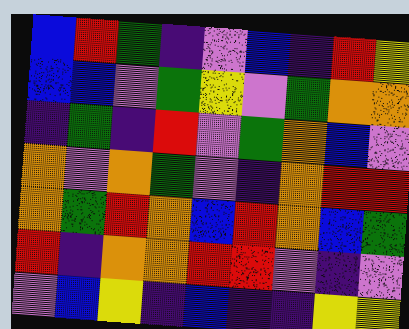[["blue", "red", "green", "indigo", "violet", "blue", "indigo", "red", "yellow"], ["blue", "blue", "violet", "green", "yellow", "violet", "green", "orange", "orange"], ["indigo", "green", "indigo", "red", "violet", "green", "orange", "blue", "violet"], ["orange", "violet", "orange", "green", "violet", "indigo", "orange", "red", "red"], ["orange", "green", "red", "orange", "blue", "red", "orange", "blue", "green"], ["red", "indigo", "orange", "orange", "red", "red", "violet", "indigo", "violet"], ["violet", "blue", "yellow", "indigo", "blue", "indigo", "indigo", "yellow", "yellow"]]